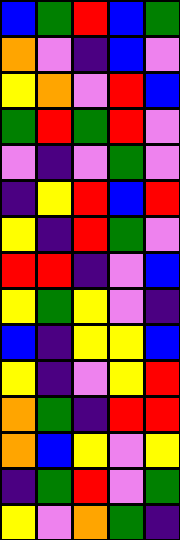[["blue", "green", "red", "blue", "green"], ["orange", "violet", "indigo", "blue", "violet"], ["yellow", "orange", "violet", "red", "blue"], ["green", "red", "green", "red", "violet"], ["violet", "indigo", "violet", "green", "violet"], ["indigo", "yellow", "red", "blue", "red"], ["yellow", "indigo", "red", "green", "violet"], ["red", "red", "indigo", "violet", "blue"], ["yellow", "green", "yellow", "violet", "indigo"], ["blue", "indigo", "yellow", "yellow", "blue"], ["yellow", "indigo", "violet", "yellow", "red"], ["orange", "green", "indigo", "red", "red"], ["orange", "blue", "yellow", "violet", "yellow"], ["indigo", "green", "red", "violet", "green"], ["yellow", "violet", "orange", "green", "indigo"]]